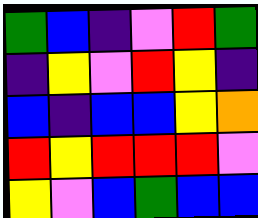[["green", "blue", "indigo", "violet", "red", "green"], ["indigo", "yellow", "violet", "red", "yellow", "indigo"], ["blue", "indigo", "blue", "blue", "yellow", "orange"], ["red", "yellow", "red", "red", "red", "violet"], ["yellow", "violet", "blue", "green", "blue", "blue"]]